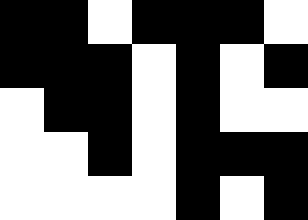[["black", "black", "white", "black", "black", "black", "white"], ["black", "black", "black", "white", "black", "white", "black"], ["white", "black", "black", "white", "black", "white", "white"], ["white", "white", "black", "white", "black", "black", "black"], ["white", "white", "white", "white", "black", "white", "black"]]